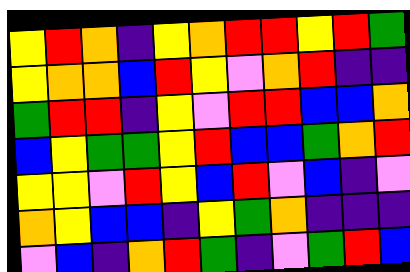[["yellow", "red", "orange", "indigo", "yellow", "orange", "red", "red", "yellow", "red", "green"], ["yellow", "orange", "orange", "blue", "red", "yellow", "violet", "orange", "red", "indigo", "indigo"], ["green", "red", "red", "indigo", "yellow", "violet", "red", "red", "blue", "blue", "orange"], ["blue", "yellow", "green", "green", "yellow", "red", "blue", "blue", "green", "orange", "red"], ["yellow", "yellow", "violet", "red", "yellow", "blue", "red", "violet", "blue", "indigo", "violet"], ["orange", "yellow", "blue", "blue", "indigo", "yellow", "green", "orange", "indigo", "indigo", "indigo"], ["violet", "blue", "indigo", "orange", "red", "green", "indigo", "violet", "green", "red", "blue"]]